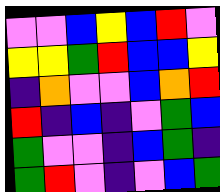[["violet", "violet", "blue", "yellow", "blue", "red", "violet"], ["yellow", "yellow", "green", "red", "blue", "blue", "yellow"], ["indigo", "orange", "violet", "violet", "blue", "orange", "red"], ["red", "indigo", "blue", "indigo", "violet", "green", "blue"], ["green", "violet", "violet", "indigo", "blue", "green", "indigo"], ["green", "red", "violet", "indigo", "violet", "blue", "green"]]